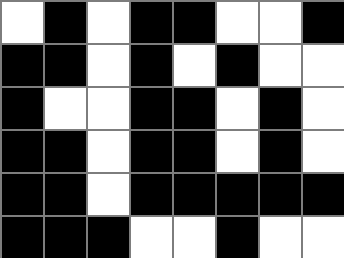[["white", "black", "white", "black", "black", "white", "white", "black"], ["black", "black", "white", "black", "white", "black", "white", "white"], ["black", "white", "white", "black", "black", "white", "black", "white"], ["black", "black", "white", "black", "black", "white", "black", "white"], ["black", "black", "white", "black", "black", "black", "black", "black"], ["black", "black", "black", "white", "white", "black", "white", "white"]]